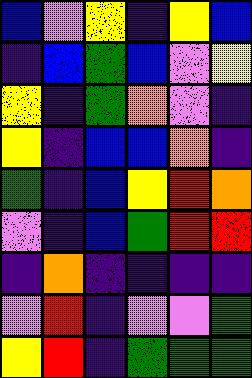[["blue", "violet", "yellow", "indigo", "yellow", "blue"], ["indigo", "blue", "green", "blue", "violet", "yellow"], ["yellow", "indigo", "green", "orange", "violet", "indigo"], ["yellow", "indigo", "blue", "blue", "orange", "indigo"], ["green", "indigo", "blue", "yellow", "red", "orange"], ["violet", "indigo", "blue", "green", "red", "red"], ["indigo", "orange", "indigo", "indigo", "indigo", "indigo"], ["violet", "red", "indigo", "violet", "violet", "green"], ["yellow", "red", "indigo", "green", "green", "green"]]